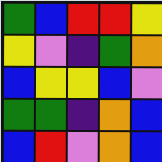[["green", "blue", "red", "red", "yellow"], ["yellow", "violet", "indigo", "green", "orange"], ["blue", "yellow", "yellow", "blue", "violet"], ["green", "green", "indigo", "orange", "blue"], ["blue", "red", "violet", "orange", "blue"]]